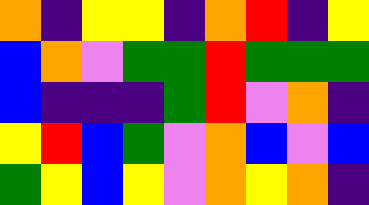[["orange", "indigo", "yellow", "yellow", "indigo", "orange", "red", "indigo", "yellow"], ["blue", "orange", "violet", "green", "green", "red", "green", "green", "green"], ["blue", "indigo", "indigo", "indigo", "green", "red", "violet", "orange", "indigo"], ["yellow", "red", "blue", "green", "violet", "orange", "blue", "violet", "blue"], ["green", "yellow", "blue", "yellow", "violet", "orange", "yellow", "orange", "indigo"]]